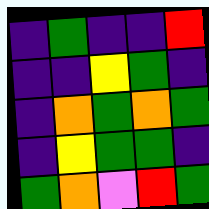[["indigo", "green", "indigo", "indigo", "red"], ["indigo", "indigo", "yellow", "green", "indigo"], ["indigo", "orange", "green", "orange", "green"], ["indigo", "yellow", "green", "green", "indigo"], ["green", "orange", "violet", "red", "green"]]